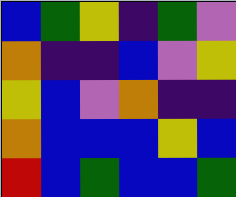[["blue", "green", "yellow", "indigo", "green", "violet"], ["orange", "indigo", "indigo", "blue", "violet", "yellow"], ["yellow", "blue", "violet", "orange", "indigo", "indigo"], ["orange", "blue", "blue", "blue", "yellow", "blue"], ["red", "blue", "green", "blue", "blue", "green"]]